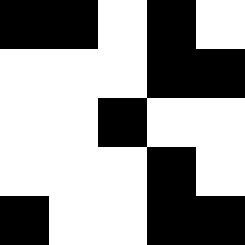[["black", "black", "white", "black", "white"], ["white", "white", "white", "black", "black"], ["white", "white", "black", "white", "white"], ["white", "white", "white", "black", "white"], ["black", "white", "white", "black", "black"]]